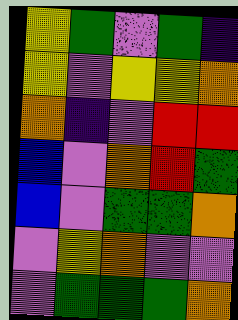[["yellow", "green", "violet", "green", "indigo"], ["yellow", "violet", "yellow", "yellow", "orange"], ["orange", "indigo", "violet", "red", "red"], ["blue", "violet", "orange", "red", "green"], ["blue", "violet", "green", "green", "orange"], ["violet", "yellow", "orange", "violet", "violet"], ["violet", "green", "green", "green", "orange"]]